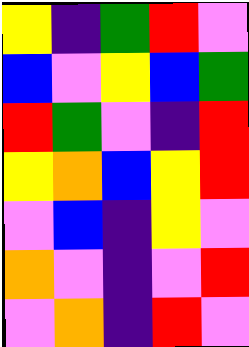[["yellow", "indigo", "green", "red", "violet"], ["blue", "violet", "yellow", "blue", "green"], ["red", "green", "violet", "indigo", "red"], ["yellow", "orange", "blue", "yellow", "red"], ["violet", "blue", "indigo", "yellow", "violet"], ["orange", "violet", "indigo", "violet", "red"], ["violet", "orange", "indigo", "red", "violet"]]